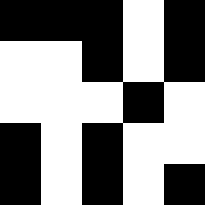[["black", "black", "black", "white", "black"], ["white", "white", "black", "white", "black"], ["white", "white", "white", "black", "white"], ["black", "white", "black", "white", "white"], ["black", "white", "black", "white", "black"]]